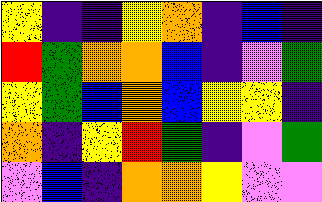[["yellow", "indigo", "indigo", "yellow", "orange", "indigo", "blue", "indigo"], ["red", "green", "orange", "orange", "blue", "indigo", "violet", "green"], ["yellow", "green", "blue", "orange", "blue", "yellow", "yellow", "indigo"], ["orange", "indigo", "yellow", "red", "green", "indigo", "violet", "green"], ["violet", "blue", "indigo", "orange", "orange", "yellow", "violet", "violet"]]